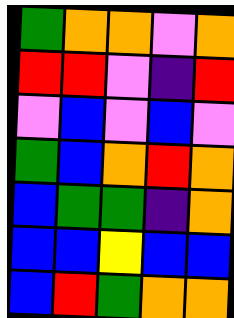[["green", "orange", "orange", "violet", "orange"], ["red", "red", "violet", "indigo", "red"], ["violet", "blue", "violet", "blue", "violet"], ["green", "blue", "orange", "red", "orange"], ["blue", "green", "green", "indigo", "orange"], ["blue", "blue", "yellow", "blue", "blue"], ["blue", "red", "green", "orange", "orange"]]